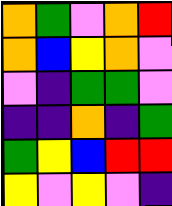[["orange", "green", "violet", "orange", "red"], ["orange", "blue", "yellow", "orange", "violet"], ["violet", "indigo", "green", "green", "violet"], ["indigo", "indigo", "orange", "indigo", "green"], ["green", "yellow", "blue", "red", "red"], ["yellow", "violet", "yellow", "violet", "indigo"]]